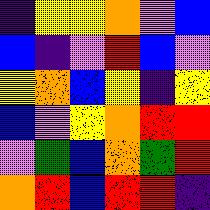[["indigo", "yellow", "yellow", "orange", "violet", "blue"], ["blue", "indigo", "violet", "red", "blue", "violet"], ["yellow", "orange", "blue", "yellow", "indigo", "yellow"], ["blue", "violet", "yellow", "orange", "red", "red"], ["violet", "green", "blue", "orange", "green", "red"], ["orange", "red", "blue", "red", "red", "indigo"]]